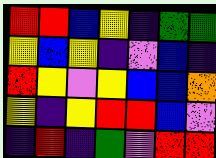[["red", "red", "blue", "yellow", "indigo", "green", "green"], ["yellow", "blue", "yellow", "indigo", "violet", "blue", "indigo"], ["red", "yellow", "violet", "yellow", "blue", "blue", "orange"], ["yellow", "indigo", "yellow", "red", "red", "blue", "violet"], ["indigo", "red", "indigo", "green", "violet", "red", "red"]]